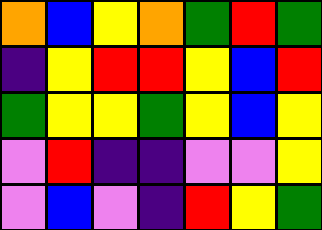[["orange", "blue", "yellow", "orange", "green", "red", "green"], ["indigo", "yellow", "red", "red", "yellow", "blue", "red"], ["green", "yellow", "yellow", "green", "yellow", "blue", "yellow"], ["violet", "red", "indigo", "indigo", "violet", "violet", "yellow"], ["violet", "blue", "violet", "indigo", "red", "yellow", "green"]]